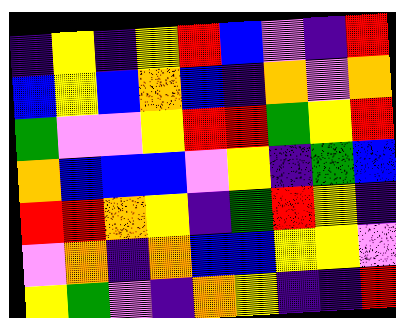[["indigo", "yellow", "indigo", "yellow", "red", "blue", "violet", "indigo", "red"], ["blue", "yellow", "blue", "orange", "blue", "indigo", "orange", "violet", "orange"], ["green", "violet", "violet", "yellow", "red", "red", "green", "yellow", "red"], ["orange", "blue", "blue", "blue", "violet", "yellow", "indigo", "green", "blue"], ["red", "red", "orange", "yellow", "indigo", "green", "red", "yellow", "indigo"], ["violet", "orange", "indigo", "orange", "blue", "blue", "yellow", "yellow", "violet"], ["yellow", "green", "violet", "indigo", "orange", "yellow", "indigo", "indigo", "red"]]